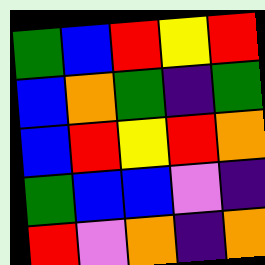[["green", "blue", "red", "yellow", "red"], ["blue", "orange", "green", "indigo", "green"], ["blue", "red", "yellow", "red", "orange"], ["green", "blue", "blue", "violet", "indigo"], ["red", "violet", "orange", "indigo", "orange"]]